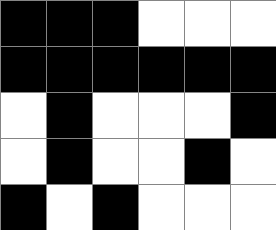[["black", "black", "black", "white", "white", "white"], ["black", "black", "black", "black", "black", "black"], ["white", "black", "white", "white", "white", "black"], ["white", "black", "white", "white", "black", "white"], ["black", "white", "black", "white", "white", "white"]]